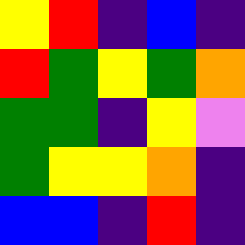[["yellow", "red", "indigo", "blue", "indigo"], ["red", "green", "yellow", "green", "orange"], ["green", "green", "indigo", "yellow", "violet"], ["green", "yellow", "yellow", "orange", "indigo"], ["blue", "blue", "indigo", "red", "indigo"]]